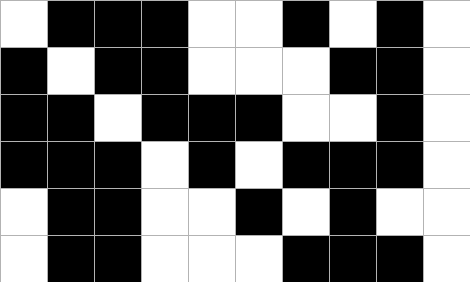[["white", "black", "black", "black", "white", "white", "black", "white", "black", "white"], ["black", "white", "black", "black", "white", "white", "white", "black", "black", "white"], ["black", "black", "white", "black", "black", "black", "white", "white", "black", "white"], ["black", "black", "black", "white", "black", "white", "black", "black", "black", "white"], ["white", "black", "black", "white", "white", "black", "white", "black", "white", "white"], ["white", "black", "black", "white", "white", "white", "black", "black", "black", "white"]]